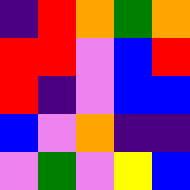[["indigo", "red", "orange", "green", "orange"], ["red", "red", "violet", "blue", "red"], ["red", "indigo", "violet", "blue", "blue"], ["blue", "violet", "orange", "indigo", "indigo"], ["violet", "green", "violet", "yellow", "blue"]]